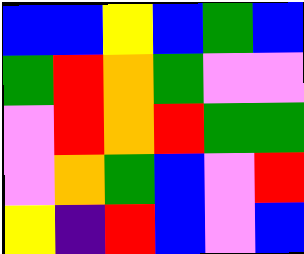[["blue", "blue", "yellow", "blue", "green", "blue"], ["green", "red", "orange", "green", "violet", "violet"], ["violet", "red", "orange", "red", "green", "green"], ["violet", "orange", "green", "blue", "violet", "red"], ["yellow", "indigo", "red", "blue", "violet", "blue"]]